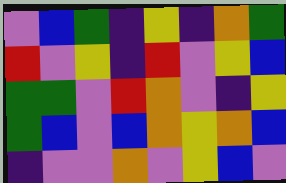[["violet", "blue", "green", "indigo", "yellow", "indigo", "orange", "green"], ["red", "violet", "yellow", "indigo", "red", "violet", "yellow", "blue"], ["green", "green", "violet", "red", "orange", "violet", "indigo", "yellow"], ["green", "blue", "violet", "blue", "orange", "yellow", "orange", "blue"], ["indigo", "violet", "violet", "orange", "violet", "yellow", "blue", "violet"]]